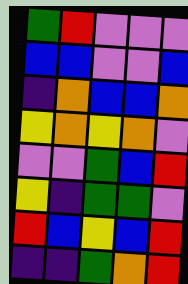[["green", "red", "violet", "violet", "violet"], ["blue", "blue", "violet", "violet", "blue"], ["indigo", "orange", "blue", "blue", "orange"], ["yellow", "orange", "yellow", "orange", "violet"], ["violet", "violet", "green", "blue", "red"], ["yellow", "indigo", "green", "green", "violet"], ["red", "blue", "yellow", "blue", "red"], ["indigo", "indigo", "green", "orange", "red"]]